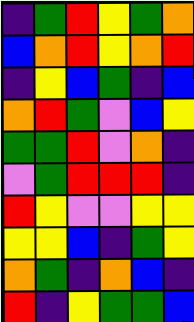[["indigo", "green", "red", "yellow", "green", "orange"], ["blue", "orange", "red", "yellow", "orange", "red"], ["indigo", "yellow", "blue", "green", "indigo", "blue"], ["orange", "red", "green", "violet", "blue", "yellow"], ["green", "green", "red", "violet", "orange", "indigo"], ["violet", "green", "red", "red", "red", "indigo"], ["red", "yellow", "violet", "violet", "yellow", "yellow"], ["yellow", "yellow", "blue", "indigo", "green", "yellow"], ["orange", "green", "indigo", "orange", "blue", "indigo"], ["red", "indigo", "yellow", "green", "green", "blue"]]